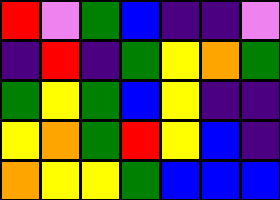[["red", "violet", "green", "blue", "indigo", "indigo", "violet"], ["indigo", "red", "indigo", "green", "yellow", "orange", "green"], ["green", "yellow", "green", "blue", "yellow", "indigo", "indigo"], ["yellow", "orange", "green", "red", "yellow", "blue", "indigo"], ["orange", "yellow", "yellow", "green", "blue", "blue", "blue"]]